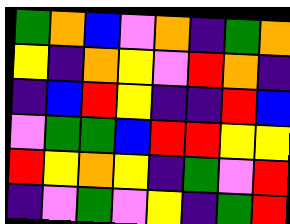[["green", "orange", "blue", "violet", "orange", "indigo", "green", "orange"], ["yellow", "indigo", "orange", "yellow", "violet", "red", "orange", "indigo"], ["indigo", "blue", "red", "yellow", "indigo", "indigo", "red", "blue"], ["violet", "green", "green", "blue", "red", "red", "yellow", "yellow"], ["red", "yellow", "orange", "yellow", "indigo", "green", "violet", "red"], ["indigo", "violet", "green", "violet", "yellow", "indigo", "green", "red"]]